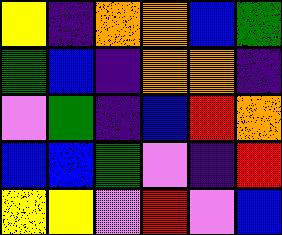[["yellow", "indigo", "orange", "orange", "blue", "green"], ["green", "blue", "indigo", "orange", "orange", "indigo"], ["violet", "green", "indigo", "blue", "red", "orange"], ["blue", "blue", "green", "violet", "indigo", "red"], ["yellow", "yellow", "violet", "red", "violet", "blue"]]